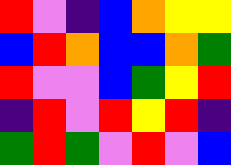[["red", "violet", "indigo", "blue", "orange", "yellow", "yellow"], ["blue", "red", "orange", "blue", "blue", "orange", "green"], ["red", "violet", "violet", "blue", "green", "yellow", "red"], ["indigo", "red", "violet", "red", "yellow", "red", "indigo"], ["green", "red", "green", "violet", "red", "violet", "blue"]]